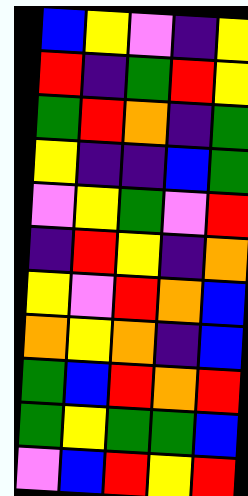[["blue", "yellow", "violet", "indigo", "yellow"], ["red", "indigo", "green", "red", "yellow"], ["green", "red", "orange", "indigo", "green"], ["yellow", "indigo", "indigo", "blue", "green"], ["violet", "yellow", "green", "violet", "red"], ["indigo", "red", "yellow", "indigo", "orange"], ["yellow", "violet", "red", "orange", "blue"], ["orange", "yellow", "orange", "indigo", "blue"], ["green", "blue", "red", "orange", "red"], ["green", "yellow", "green", "green", "blue"], ["violet", "blue", "red", "yellow", "red"]]